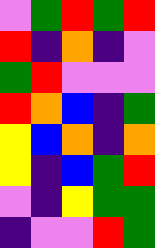[["violet", "green", "red", "green", "red"], ["red", "indigo", "orange", "indigo", "violet"], ["green", "red", "violet", "violet", "violet"], ["red", "orange", "blue", "indigo", "green"], ["yellow", "blue", "orange", "indigo", "orange"], ["yellow", "indigo", "blue", "green", "red"], ["violet", "indigo", "yellow", "green", "green"], ["indigo", "violet", "violet", "red", "green"]]